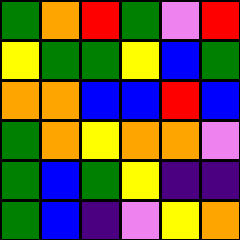[["green", "orange", "red", "green", "violet", "red"], ["yellow", "green", "green", "yellow", "blue", "green"], ["orange", "orange", "blue", "blue", "red", "blue"], ["green", "orange", "yellow", "orange", "orange", "violet"], ["green", "blue", "green", "yellow", "indigo", "indigo"], ["green", "blue", "indigo", "violet", "yellow", "orange"]]